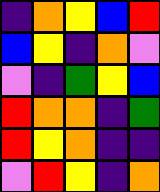[["indigo", "orange", "yellow", "blue", "red"], ["blue", "yellow", "indigo", "orange", "violet"], ["violet", "indigo", "green", "yellow", "blue"], ["red", "orange", "orange", "indigo", "green"], ["red", "yellow", "orange", "indigo", "indigo"], ["violet", "red", "yellow", "indigo", "orange"]]